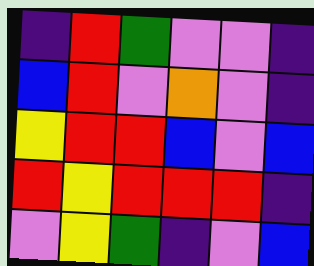[["indigo", "red", "green", "violet", "violet", "indigo"], ["blue", "red", "violet", "orange", "violet", "indigo"], ["yellow", "red", "red", "blue", "violet", "blue"], ["red", "yellow", "red", "red", "red", "indigo"], ["violet", "yellow", "green", "indigo", "violet", "blue"]]